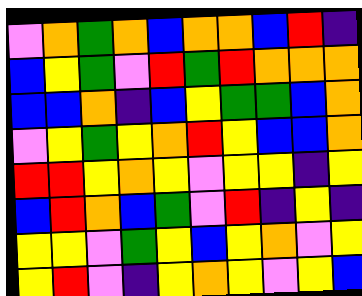[["violet", "orange", "green", "orange", "blue", "orange", "orange", "blue", "red", "indigo"], ["blue", "yellow", "green", "violet", "red", "green", "red", "orange", "orange", "orange"], ["blue", "blue", "orange", "indigo", "blue", "yellow", "green", "green", "blue", "orange"], ["violet", "yellow", "green", "yellow", "orange", "red", "yellow", "blue", "blue", "orange"], ["red", "red", "yellow", "orange", "yellow", "violet", "yellow", "yellow", "indigo", "yellow"], ["blue", "red", "orange", "blue", "green", "violet", "red", "indigo", "yellow", "indigo"], ["yellow", "yellow", "violet", "green", "yellow", "blue", "yellow", "orange", "violet", "yellow"], ["yellow", "red", "violet", "indigo", "yellow", "orange", "yellow", "violet", "yellow", "blue"]]